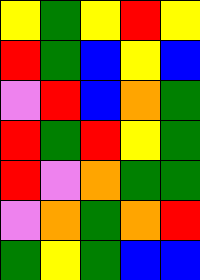[["yellow", "green", "yellow", "red", "yellow"], ["red", "green", "blue", "yellow", "blue"], ["violet", "red", "blue", "orange", "green"], ["red", "green", "red", "yellow", "green"], ["red", "violet", "orange", "green", "green"], ["violet", "orange", "green", "orange", "red"], ["green", "yellow", "green", "blue", "blue"]]